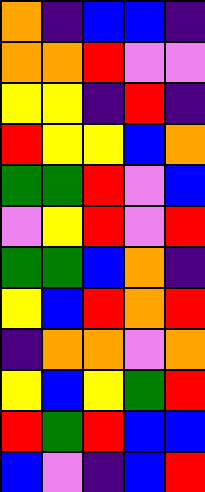[["orange", "indigo", "blue", "blue", "indigo"], ["orange", "orange", "red", "violet", "violet"], ["yellow", "yellow", "indigo", "red", "indigo"], ["red", "yellow", "yellow", "blue", "orange"], ["green", "green", "red", "violet", "blue"], ["violet", "yellow", "red", "violet", "red"], ["green", "green", "blue", "orange", "indigo"], ["yellow", "blue", "red", "orange", "red"], ["indigo", "orange", "orange", "violet", "orange"], ["yellow", "blue", "yellow", "green", "red"], ["red", "green", "red", "blue", "blue"], ["blue", "violet", "indigo", "blue", "red"]]